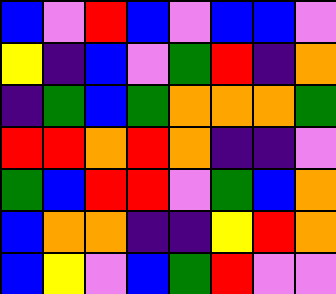[["blue", "violet", "red", "blue", "violet", "blue", "blue", "violet"], ["yellow", "indigo", "blue", "violet", "green", "red", "indigo", "orange"], ["indigo", "green", "blue", "green", "orange", "orange", "orange", "green"], ["red", "red", "orange", "red", "orange", "indigo", "indigo", "violet"], ["green", "blue", "red", "red", "violet", "green", "blue", "orange"], ["blue", "orange", "orange", "indigo", "indigo", "yellow", "red", "orange"], ["blue", "yellow", "violet", "blue", "green", "red", "violet", "violet"]]